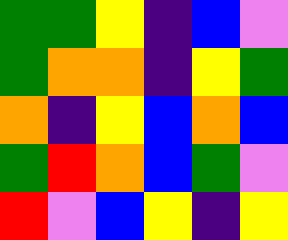[["green", "green", "yellow", "indigo", "blue", "violet"], ["green", "orange", "orange", "indigo", "yellow", "green"], ["orange", "indigo", "yellow", "blue", "orange", "blue"], ["green", "red", "orange", "blue", "green", "violet"], ["red", "violet", "blue", "yellow", "indigo", "yellow"]]